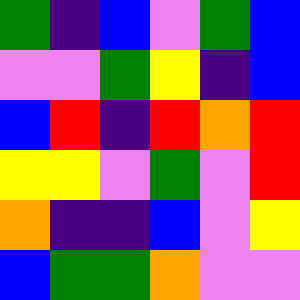[["green", "indigo", "blue", "violet", "green", "blue"], ["violet", "violet", "green", "yellow", "indigo", "blue"], ["blue", "red", "indigo", "red", "orange", "red"], ["yellow", "yellow", "violet", "green", "violet", "red"], ["orange", "indigo", "indigo", "blue", "violet", "yellow"], ["blue", "green", "green", "orange", "violet", "violet"]]